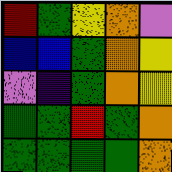[["red", "green", "yellow", "orange", "violet"], ["blue", "blue", "green", "orange", "yellow"], ["violet", "indigo", "green", "orange", "yellow"], ["green", "green", "red", "green", "orange"], ["green", "green", "green", "green", "orange"]]